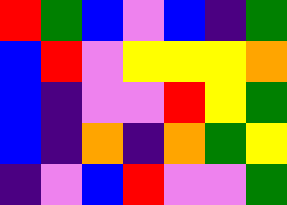[["red", "green", "blue", "violet", "blue", "indigo", "green"], ["blue", "red", "violet", "yellow", "yellow", "yellow", "orange"], ["blue", "indigo", "violet", "violet", "red", "yellow", "green"], ["blue", "indigo", "orange", "indigo", "orange", "green", "yellow"], ["indigo", "violet", "blue", "red", "violet", "violet", "green"]]